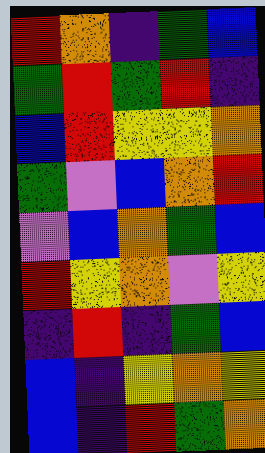[["red", "orange", "indigo", "green", "blue"], ["green", "red", "green", "red", "indigo"], ["blue", "red", "yellow", "yellow", "orange"], ["green", "violet", "blue", "orange", "red"], ["violet", "blue", "orange", "green", "blue"], ["red", "yellow", "orange", "violet", "yellow"], ["indigo", "red", "indigo", "green", "blue"], ["blue", "indigo", "yellow", "orange", "yellow"], ["blue", "indigo", "red", "green", "orange"]]